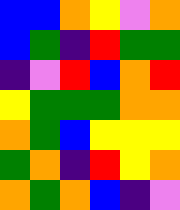[["blue", "blue", "orange", "yellow", "violet", "orange"], ["blue", "green", "indigo", "red", "green", "green"], ["indigo", "violet", "red", "blue", "orange", "red"], ["yellow", "green", "green", "green", "orange", "orange"], ["orange", "green", "blue", "yellow", "yellow", "yellow"], ["green", "orange", "indigo", "red", "yellow", "orange"], ["orange", "green", "orange", "blue", "indigo", "violet"]]